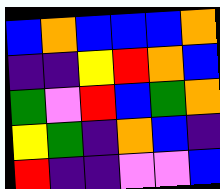[["blue", "orange", "blue", "blue", "blue", "orange"], ["indigo", "indigo", "yellow", "red", "orange", "blue"], ["green", "violet", "red", "blue", "green", "orange"], ["yellow", "green", "indigo", "orange", "blue", "indigo"], ["red", "indigo", "indigo", "violet", "violet", "blue"]]